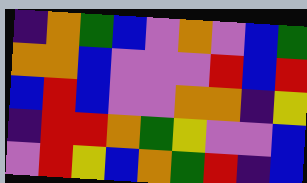[["indigo", "orange", "green", "blue", "violet", "orange", "violet", "blue", "green"], ["orange", "orange", "blue", "violet", "violet", "violet", "red", "blue", "red"], ["blue", "red", "blue", "violet", "violet", "orange", "orange", "indigo", "yellow"], ["indigo", "red", "red", "orange", "green", "yellow", "violet", "violet", "blue"], ["violet", "red", "yellow", "blue", "orange", "green", "red", "indigo", "blue"]]